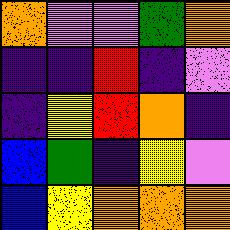[["orange", "violet", "violet", "green", "orange"], ["indigo", "indigo", "red", "indigo", "violet"], ["indigo", "yellow", "red", "orange", "indigo"], ["blue", "green", "indigo", "yellow", "violet"], ["blue", "yellow", "orange", "orange", "orange"]]